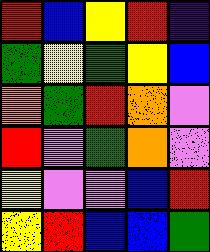[["red", "blue", "yellow", "red", "indigo"], ["green", "yellow", "green", "yellow", "blue"], ["orange", "green", "red", "orange", "violet"], ["red", "violet", "green", "orange", "violet"], ["yellow", "violet", "violet", "blue", "red"], ["yellow", "red", "blue", "blue", "green"]]